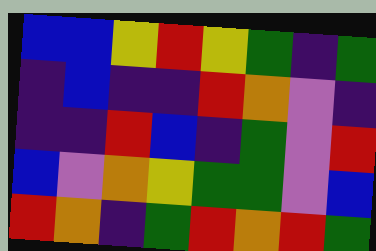[["blue", "blue", "yellow", "red", "yellow", "green", "indigo", "green"], ["indigo", "blue", "indigo", "indigo", "red", "orange", "violet", "indigo"], ["indigo", "indigo", "red", "blue", "indigo", "green", "violet", "red"], ["blue", "violet", "orange", "yellow", "green", "green", "violet", "blue"], ["red", "orange", "indigo", "green", "red", "orange", "red", "green"]]